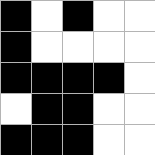[["black", "white", "black", "white", "white"], ["black", "white", "white", "white", "white"], ["black", "black", "black", "black", "white"], ["white", "black", "black", "white", "white"], ["black", "black", "black", "white", "white"]]